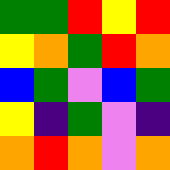[["green", "green", "red", "yellow", "red"], ["yellow", "orange", "green", "red", "orange"], ["blue", "green", "violet", "blue", "green"], ["yellow", "indigo", "green", "violet", "indigo"], ["orange", "red", "orange", "violet", "orange"]]